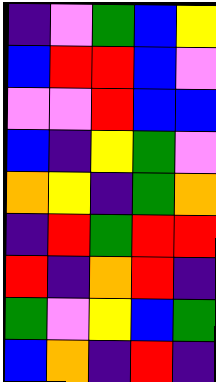[["indigo", "violet", "green", "blue", "yellow"], ["blue", "red", "red", "blue", "violet"], ["violet", "violet", "red", "blue", "blue"], ["blue", "indigo", "yellow", "green", "violet"], ["orange", "yellow", "indigo", "green", "orange"], ["indigo", "red", "green", "red", "red"], ["red", "indigo", "orange", "red", "indigo"], ["green", "violet", "yellow", "blue", "green"], ["blue", "orange", "indigo", "red", "indigo"]]